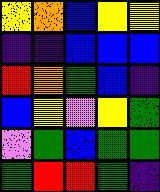[["yellow", "orange", "blue", "yellow", "yellow"], ["indigo", "indigo", "blue", "blue", "blue"], ["red", "orange", "green", "blue", "indigo"], ["blue", "yellow", "violet", "yellow", "green"], ["violet", "green", "blue", "green", "green"], ["green", "red", "red", "green", "indigo"]]